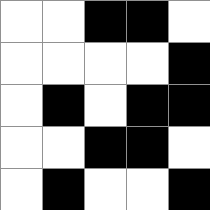[["white", "white", "black", "black", "white"], ["white", "white", "white", "white", "black"], ["white", "black", "white", "black", "black"], ["white", "white", "black", "black", "white"], ["white", "black", "white", "white", "black"]]